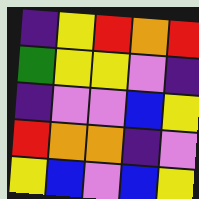[["indigo", "yellow", "red", "orange", "red"], ["green", "yellow", "yellow", "violet", "indigo"], ["indigo", "violet", "violet", "blue", "yellow"], ["red", "orange", "orange", "indigo", "violet"], ["yellow", "blue", "violet", "blue", "yellow"]]